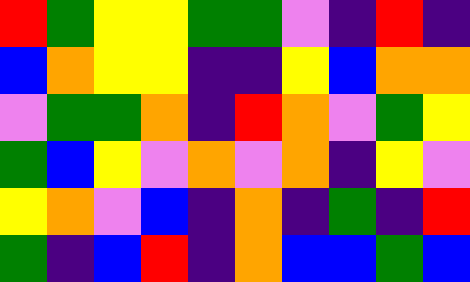[["red", "green", "yellow", "yellow", "green", "green", "violet", "indigo", "red", "indigo"], ["blue", "orange", "yellow", "yellow", "indigo", "indigo", "yellow", "blue", "orange", "orange"], ["violet", "green", "green", "orange", "indigo", "red", "orange", "violet", "green", "yellow"], ["green", "blue", "yellow", "violet", "orange", "violet", "orange", "indigo", "yellow", "violet"], ["yellow", "orange", "violet", "blue", "indigo", "orange", "indigo", "green", "indigo", "red"], ["green", "indigo", "blue", "red", "indigo", "orange", "blue", "blue", "green", "blue"]]